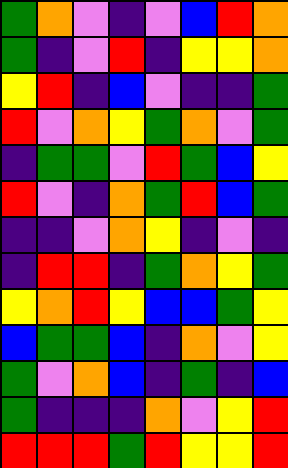[["green", "orange", "violet", "indigo", "violet", "blue", "red", "orange"], ["green", "indigo", "violet", "red", "indigo", "yellow", "yellow", "orange"], ["yellow", "red", "indigo", "blue", "violet", "indigo", "indigo", "green"], ["red", "violet", "orange", "yellow", "green", "orange", "violet", "green"], ["indigo", "green", "green", "violet", "red", "green", "blue", "yellow"], ["red", "violet", "indigo", "orange", "green", "red", "blue", "green"], ["indigo", "indigo", "violet", "orange", "yellow", "indigo", "violet", "indigo"], ["indigo", "red", "red", "indigo", "green", "orange", "yellow", "green"], ["yellow", "orange", "red", "yellow", "blue", "blue", "green", "yellow"], ["blue", "green", "green", "blue", "indigo", "orange", "violet", "yellow"], ["green", "violet", "orange", "blue", "indigo", "green", "indigo", "blue"], ["green", "indigo", "indigo", "indigo", "orange", "violet", "yellow", "red"], ["red", "red", "red", "green", "red", "yellow", "yellow", "red"]]